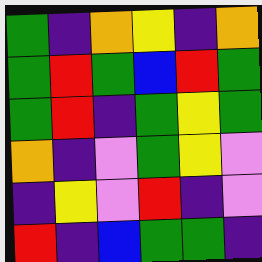[["green", "indigo", "orange", "yellow", "indigo", "orange"], ["green", "red", "green", "blue", "red", "green"], ["green", "red", "indigo", "green", "yellow", "green"], ["orange", "indigo", "violet", "green", "yellow", "violet"], ["indigo", "yellow", "violet", "red", "indigo", "violet"], ["red", "indigo", "blue", "green", "green", "indigo"]]